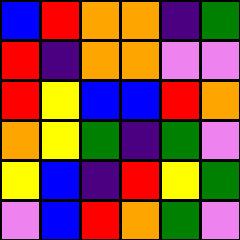[["blue", "red", "orange", "orange", "indigo", "green"], ["red", "indigo", "orange", "orange", "violet", "violet"], ["red", "yellow", "blue", "blue", "red", "orange"], ["orange", "yellow", "green", "indigo", "green", "violet"], ["yellow", "blue", "indigo", "red", "yellow", "green"], ["violet", "blue", "red", "orange", "green", "violet"]]